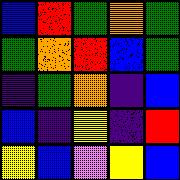[["blue", "red", "green", "orange", "green"], ["green", "orange", "red", "blue", "green"], ["indigo", "green", "orange", "indigo", "blue"], ["blue", "indigo", "yellow", "indigo", "red"], ["yellow", "blue", "violet", "yellow", "blue"]]